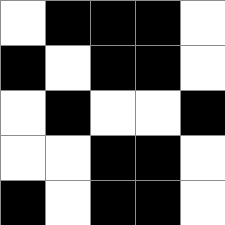[["white", "black", "black", "black", "white"], ["black", "white", "black", "black", "white"], ["white", "black", "white", "white", "black"], ["white", "white", "black", "black", "white"], ["black", "white", "black", "black", "white"]]